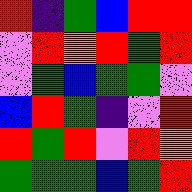[["red", "indigo", "green", "blue", "red", "red"], ["violet", "red", "orange", "red", "green", "red"], ["violet", "green", "blue", "green", "green", "violet"], ["blue", "red", "green", "indigo", "violet", "red"], ["red", "green", "red", "violet", "red", "orange"], ["green", "green", "green", "blue", "green", "red"]]